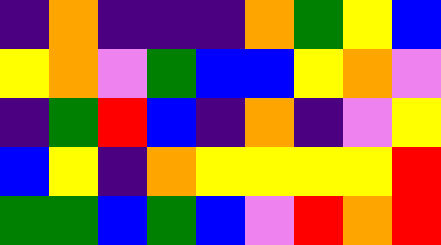[["indigo", "orange", "indigo", "indigo", "indigo", "orange", "green", "yellow", "blue"], ["yellow", "orange", "violet", "green", "blue", "blue", "yellow", "orange", "violet"], ["indigo", "green", "red", "blue", "indigo", "orange", "indigo", "violet", "yellow"], ["blue", "yellow", "indigo", "orange", "yellow", "yellow", "yellow", "yellow", "red"], ["green", "green", "blue", "green", "blue", "violet", "red", "orange", "red"]]